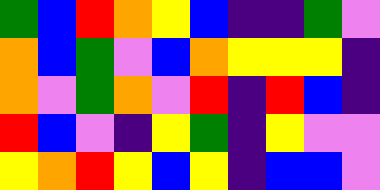[["green", "blue", "red", "orange", "yellow", "blue", "indigo", "indigo", "green", "violet"], ["orange", "blue", "green", "violet", "blue", "orange", "yellow", "yellow", "yellow", "indigo"], ["orange", "violet", "green", "orange", "violet", "red", "indigo", "red", "blue", "indigo"], ["red", "blue", "violet", "indigo", "yellow", "green", "indigo", "yellow", "violet", "violet"], ["yellow", "orange", "red", "yellow", "blue", "yellow", "indigo", "blue", "blue", "violet"]]